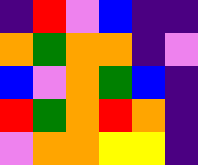[["indigo", "red", "violet", "blue", "indigo", "indigo"], ["orange", "green", "orange", "orange", "indigo", "violet"], ["blue", "violet", "orange", "green", "blue", "indigo"], ["red", "green", "orange", "red", "orange", "indigo"], ["violet", "orange", "orange", "yellow", "yellow", "indigo"]]